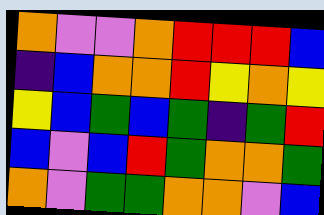[["orange", "violet", "violet", "orange", "red", "red", "red", "blue"], ["indigo", "blue", "orange", "orange", "red", "yellow", "orange", "yellow"], ["yellow", "blue", "green", "blue", "green", "indigo", "green", "red"], ["blue", "violet", "blue", "red", "green", "orange", "orange", "green"], ["orange", "violet", "green", "green", "orange", "orange", "violet", "blue"]]